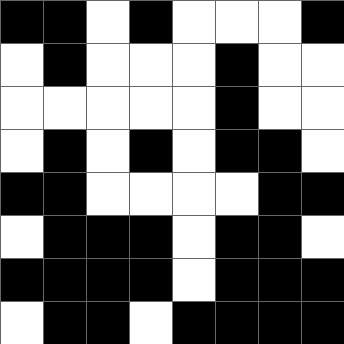[["black", "black", "white", "black", "white", "white", "white", "black"], ["white", "black", "white", "white", "white", "black", "white", "white"], ["white", "white", "white", "white", "white", "black", "white", "white"], ["white", "black", "white", "black", "white", "black", "black", "white"], ["black", "black", "white", "white", "white", "white", "black", "black"], ["white", "black", "black", "black", "white", "black", "black", "white"], ["black", "black", "black", "black", "white", "black", "black", "black"], ["white", "black", "black", "white", "black", "black", "black", "black"]]